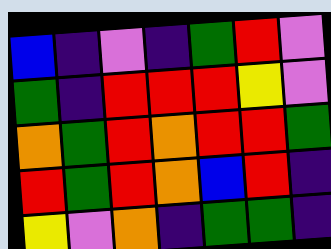[["blue", "indigo", "violet", "indigo", "green", "red", "violet"], ["green", "indigo", "red", "red", "red", "yellow", "violet"], ["orange", "green", "red", "orange", "red", "red", "green"], ["red", "green", "red", "orange", "blue", "red", "indigo"], ["yellow", "violet", "orange", "indigo", "green", "green", "indigo"]]